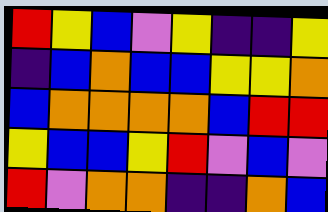[["red", "yellow", "blue", "violet", "yellow", "indigo", "indigo", "yellow"], ["indigo", "blue", "orange", "blue", "blue", "yellow", "yellow", "orange"], ["blue", "orange", "orange", "orange", "orange", "blue", "red", "red"], ["yellow", "blue", "blue", "yellow", "red", "violet", "blue", "violet"], ["red", "violet", "orange", "orange", "indigo", "indigo", "orange", "blue"]]